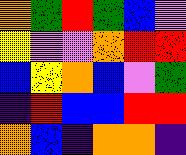[["orange", "green", "red", "green", "blue", "violet"], ["yellow", "violet", "violet", "orange", "red", "red"], ["blue", "yellow", "orange", "blue", "violet", "green"], ["indigo", "red", "blue", "blue", "red", "red"], ["orange", "blue", "indigo", "orange", "orange", "indigo"]]